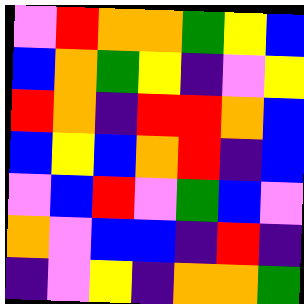[["violet", "red", "orange", "orange", "green", "yellow", "blue"], ["blue", "orange", "green", "yellow", "indigo", "violet", "yellow"], ["red", "orange", "indigo", "red", "red", "orange", "blue"], ["blue", "yellow", "blue", "orange", "red", "indigo", "blue"], ["violet", "blue", "red", "violet", "green", "blue", "violet"], ["orange", "violet", "blue", "blue", "indigo", "red", "indigo"], ["indigo", "violet", "yellow", "indigo", "orange", "orange", "green"]]